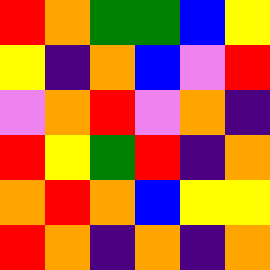[["red", "orange", "green", "green", "blue", "yellow"], ["yellow", "indigo", "orange", "blue", "violet", "red"], ["violet", "orange", "red", "violet", "orange", "indigo"], ["red", "yellow", "green", "red", "indigo", "orange"], ["orange", "red", "orange", "blue", "yellow", "yellow"], ["red", "orange", "indigo", "orange", "indigo", "orange"]]